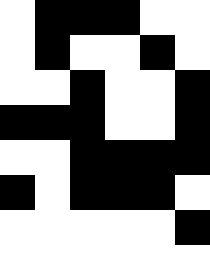[["white", "black", "black", "black", "white", "white"], ["white", "black", "white", "white", "black", "white"], ["white", "white", "black", "white", "white", "black"], ["black", "black", "black", "white", "white", "black"], ["white", "white", "black", "black", "black", "black"], ["black", "white", "black", "black", "black", "white"], ["white", "white", "white", "white", "white", "black"], ["white", "white", "white", "white", "white", "white"]]